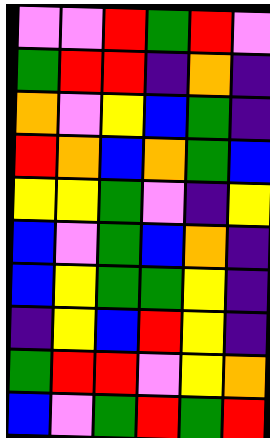[["violet", "violet", "red", "green", "red", "violet"], ["green", "red", "red", "indigo", "orange", "indigo"], ["orange", "violet", "yellow", "blue", "green", "indigo"], ["red", "orange", "blue", "orange", "green", "blue"], ["yellow", "yellow", "green", "violet", "indigo", "yellow"], ["blue", "violet", "green", "blue", "orange", "indigo"], ["blue", "yellow", "green", "green", "yellow", "indigo"], ["indigo", "yellow", "blue", "red", "yellow", "indigo"], ["green", "red", "red", "violet", "yellow", "orange"], ["blue", "violet", "green", "red", "green", "red"]]